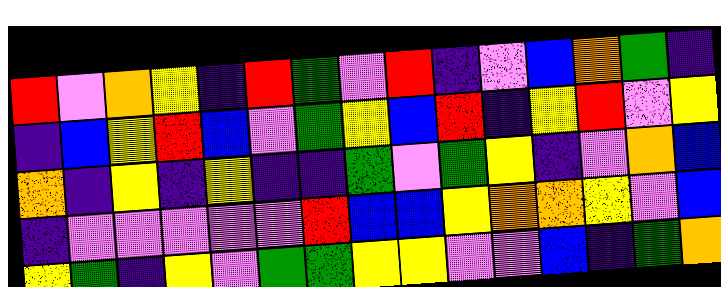[["red", "violet", "orange", "yellow", "indigo", "red", "green", "violet", "red", "indigo", "violet", "blue", "orange", "green", "indigo"], ["indigo", "blue", "yellow", "red", "blue", "violet", "green", "yellow", "blue", "red", "indigo", "yellow", "red", "violet", "yellow"], ["orange", "indigo", "yellow", "indigo", "yellow", "indigo", "indigo", "green", "violet", "green", "yellow", "indigo", "violet", "orange", "blue"], ["indigo", "violet", "violet", "violet", "violet", "violet", "red", "blue", "blue", "yellow", "orange", "orange", "yellow", "violet", "blue"], ["yellow", "green", "indigo", "yellow", "violet", "green", "green", "yellow", "yellow", "violet", "violet", "blue", "indigo", "green", "orange"]]